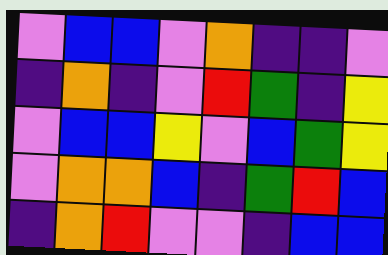[["violet", "blue", "blue", "violet", "orange", "indigo", "indigo", "violet"], ["indigo", "orange", "indigo", "violet", "red", "green", "indigo", "yellow"], ["violet", "blue", "blue", "yellow", "violet", "blue", "green", "yellow"], ["violet", "orange", "orange", "blue", "indigo", "green", "red", "blue"], ["indigo", "orange", "red", "violet", "violet", "indigo", "blue", "blue"]]